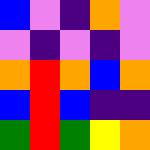[["blue", "violet", "indigo", "orange", "violet"], ["violet", "indigo", "violet", "indigo", "violet"], ["orange", "red", "orange", "blue", "orange"], ["blue", "red", "blue", "indigo", "indigo"], ["green", "red", "green", "yellow", "orange"]]